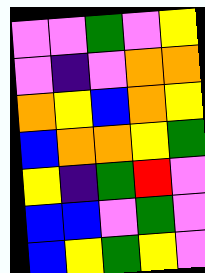[["violet", "violet", "green", "violet", "yellow"], ["violet", "indigo", "violet", "orange", "orange"], ["orange", "yellow", "blue", "orange", "yellow"], ["blue", "orange", "orange", "yellow", "green"], ["yellow", "indigo", "green", "red", "violet"], ["blue", "blue", "violet", "green", "violet"], ["blue", "yellow", "green", "yellow", "violet"]]